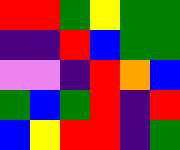[["red", "red", "green", "yellow", "green", "green"], ["indigo", "indigo", "red", "blue", "green", "green"], ["violet", "violet", "indigo", "red", "orange", "blue"], ["green", "blue", "green", "red", "indigo", "red"], ["blue", "yellow", "red", "red", "indigo", "green"]]